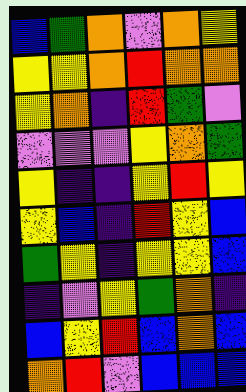[["blue", "green", "orange", "violet", "orange", "yellow"], ["yellow", "yellow", "orange", "red", "orange", "orange"], ["yellow", "orange", "indigo", "red", "green", "violet"], ["violet", "violet", "violet", "yellow", "orange", "green"], ["yellow", "indigo", "indigo", "yellow", "red", "yellow"], ["yellow", "blue", "indigo", "red", "yellow", "blue"], ["green", "yellow", "indigo", "yellow", "yellow", "blue"], ["indigo", "violet", "yellow", "green", "orange", "indigo"], ["blue", "yellow", "red", "blue", "orange", "blue"], ["orange", "red", "violet", "blue", "blue", "blue"]]